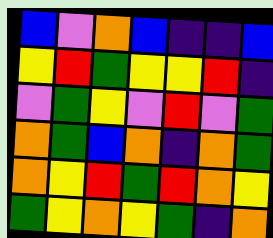[["blue", "violet", "orange", "blue", "indigo", "indigo", "blue"], ["yellow", "red", "green", "yellow", "yellow", "red", "indigo"], ["violet", "green", "yellow", "violet", "red", "violet", "green"], ["orange", "green", "blue", "orange", "indigo", "orange", "green"], ["orange", "yellow", "red", "green", "red", "orange", "yellow"], ["green", "yellow", "orange", "yellow", "green", "indigo", "orange"]]